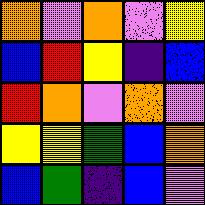[["orange", "violet", "orange", "violet", "yellow"], ["blue", "red", "yellow", "indigo", "blue"], ["red", "orange", "violet", "orange", "violet"], ["yellow", "yellow", "green", "blue", "orange"], ["blue", "green", "indigo", "blue", "violet"]]